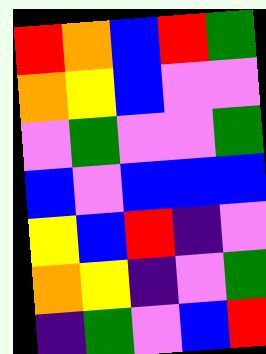[["red", "orange", "blue", "red", "green"], ["orange", "yellow", "blue", "violet", "violet"], ["violet", "green", "violet", "violet", "green"], ["blue", "violet", "blue", "blue", "blue"], ["yellow", "blue", "red", "indigo", "violet"], ["orange", "yellow", "indigo", "violet", "green"], ["indigo", "green", "violet", "blue", "red"]]